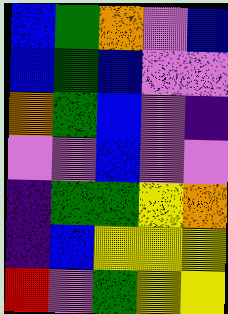[["blue", "green", "orange", "violet", "blue"], ["blue", "green", "blue", "violet", "violet"], ["orange", "green", "blue", "violet", "indigo"], ["violet", "violet", "blue", "violet", "violet"], ["indigo", "green", "green", "yellow", "orange"], ["indigo", "blue", "yellow", "yellow", "yellow"], ["red", "violet", "green", "yellow", "yellow"]]